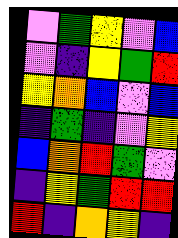[["violet", "green", "yellow", "violet", "blue"], ["violet", "indigo", "yellow", "green", "red"], ["yellow", "orange", "blue", "violet", "blue"], ["indigo", "green", "indigo", "violet", "yellow"], ["blue", "orange", "red", "green", "violet"], ["indigo", "yellow", "green", "red", "red"], ["red", "indigo", "orange", "yellow", "indigo"]]